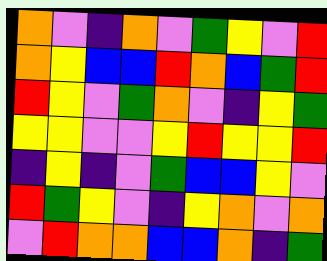[["orange", "violet", "indigo", "orange", "violet", "green", "yellow", "violet", "red"], ["orange", "yellow", "blue", "blue", "red", "orange", "blue", "green", "red"], ["red", "yellow", "violet", "green", "orange", "violet", "indigo", "yellow", "green"], ["yellow", "yellow", "violet", "violet", "yellow", "red", "yellow", "yellow", "red"], ["indigo", "yellow", "indigo", "violet", "green", "blue", "blue", "yellow", "violet"], ["red", "green", "yellow", "violet", "indigo", "yellow", "orange", "violet", "orange"], ["violet", "red", "orange", "orange", "blue", "blue", "orange", "indigo", "green"]]